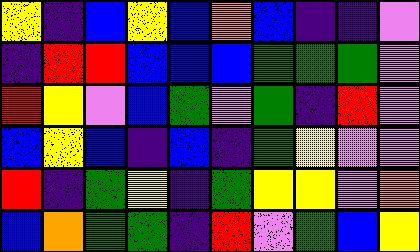[["yellow", "indigo", "blue", "yellow", "blue", "orange", "blue", "indigo", "indigo", "violet"], ["indigo", "red", "red", "blue", "blue", "blue", "green", "green", "green", "violet"], ["red", "yellow", "violet", "blue", "green", "violet", "green", "indigo", "red", "violet"], ["blue", "yellow", "blue", "indigo", "blue", "indigo", "green", "yellow", "violet", "violet"], ["red", "indigo", "green", "yellow", "indigo", "green", "yellow", "yellow", "violet", "orange"], ["blue", "orange", "green", "green", "indigo", "red", "violet", "green", "blue", "yellow"]]